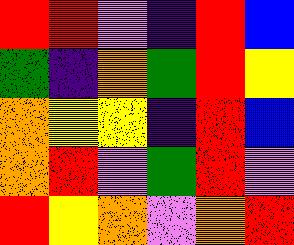[["red", "red", "violet", "indigo", "red", "blue"], ["green", "indigo", "orange", "green", "red", "yellow"], ["orange", "yellow", "yellow", "indigo", "red", "blue"], ["orange", "red", "violet", "green", "red", "violet"], ["red", "yellow", "orange", "violet", "orange", "red"]]